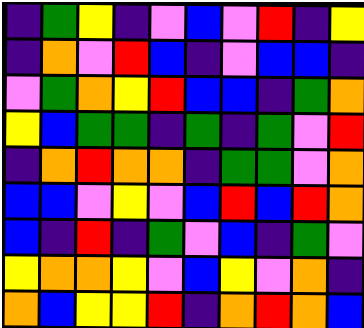[["indigo", "green", "yellow", "indigo", "violet", "blue", "violet", "red", "indigo", "yellow"], ["indigo", "orange", "violet", "red", "blue", "indigo", "violet", "blue", "blue", "indigo"], ["violet", "green", "orange", "yellow", "red", "blue", "blue", "indigo", "green", "orange"], ["yellow", "blue", "green", "green", "indigo", "green", "indigo", "green", "violet", "red"], ["indigo", "orange", "red", "orange", "orange", "indigo", "green", "green", "violet", "orange"], ["blue", "blue", "violet", "yellow", "violet", "blue", "red", "blue", "red", "orange"], ["blue", "indigo", "red", "indigo", "green", "violet", "blue", "indigo", "green", "violet"], ["yellow", "orange", "orange", "yellow", "violet", "blue", "yellow", "violet", "orange", "indigo"], ["orange", "blue", "yellow", "yellow", "red", "indigo", "orange", "red", "orange", "blue"]]